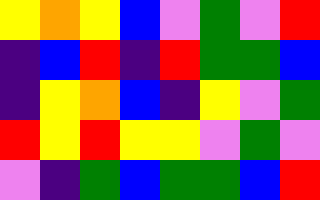[["yellow", "orange", "yellow", "blue", "violet", "green", "violet", "red"], ["indigo", "blue", "red", "indigo", "red", "green", "green", "blue"], ["indigo", "yellow", "orange", "blue", "indigo", "yellow", "violet", "green"], ["red", "yellow", "red", "yellow", "yellow", "violet", "green", "violet"], ["violet", "indigo", "green", "blue", "green", "green", "blue", "red"]]